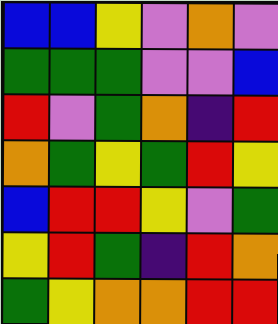[["blue", "blue", "yellow", "violet", "orange", "violet"], ["green", "green", "green", "violet", "violet", "blue"], ["red", "violet", "green", "orange", "indigo", "red"], ["orange", "green", "yellow", "green", "red", "yellow"], ["blue", "red", "red", "yellow", "violet", "green"], ["yellow", "red", "green", "indigo", "red", "orange"], ["green", "yellow", "orange", "orange", "red", "red"]]